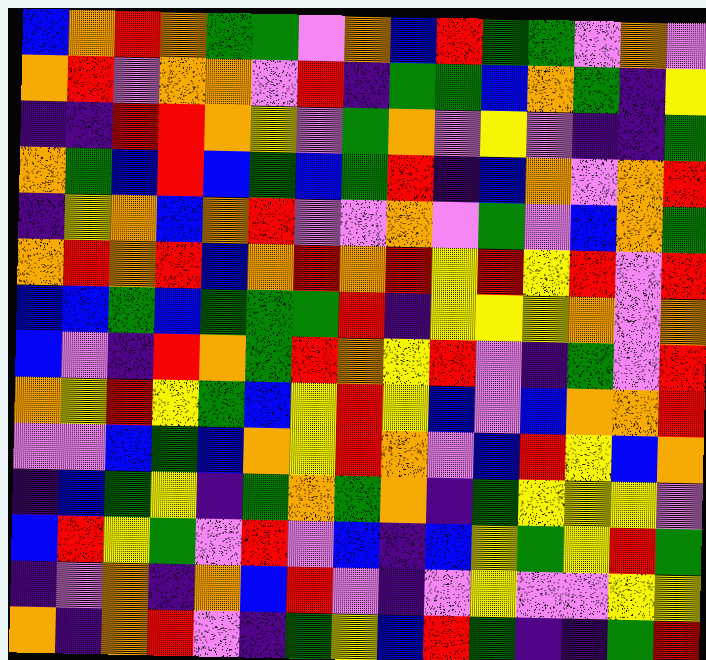[["blue", "orange", "red", "orange", "green", "green", "violet", "orange", "blue", "red", "green", "green", "violet", "orange", "violet"], ["orange", "red", "violet", "orange", "orange", "violet", "red", "indigo", "green", "green", "blue", "orange", "green", "indigo", "yellow"], ["indigo", "indigo", "red", "red", "orange", "yellow", "violet", "green", "orange", "violet", "yellow", "violet", "indigo", "indigo", "green"], ["orange", "green", "blue", "red", "blue", "green", "blue", "green", "red", "indigo", "blue", "orange", "violet", "orange", "red"], ["indigo", "yellow", "orange", "blue", "orange", "red", "violet", "violet", "orange", "violet", "green", "violet", "blue", "orange", "green"], ["orange", "red", "orange", "red", "blue", "orange", "red", "orange", "red", "yellow", "red", "yellow", "red", "violet", "red"], ["blue", "blue", "green", "blue", "green", "green", "green", "red", "indigo", "yellow", "yellow", "yellow", "orange", "violet", "orange"], ["blue", "violet", "indigo", "red", "orange", "green", "red", "orange", "yellow", "red", "violet", "indigo", "green", "violet", "red"], ["orange", "yellow", "red", "yellow", "green", "blue", "yellow", "red", "yellow", "blue", "violet", "blue", "orange", "orange", "red"], ["violet", "violet", "blue", "green", "blue", "orange", "yellow", "red", "orange", "violet", "blue", "red", "yellow", "blue", "orange"], ["indigo", "blue", "green", "yellow", "indigo", "green", "orange", "green", "orange", "indigo", "green", "yellow", "yellow", "yellow", "violet"], ["blue", "red", "yellow", "green", "violet", "red", "violet", "blue", "indigo", "blue", "yellow", "green", "yellow", "red", "green"], ["indigo", "violet", "orange", "indigo", "orange", "blue", "red", "violet", "indigo", "violet", "yellow", "violet", "violet", "yellow", "yellow"], ["orange", "indigo", "orange", "red", "violet", "indigo", "green", "yellow", "blue", "red", "green", "indigo", "indigo", "green", "red"]]